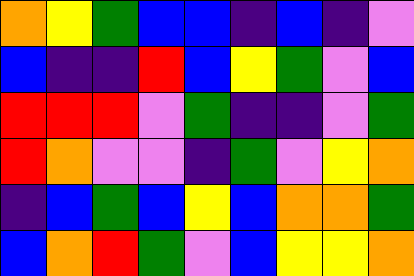[["orange", "yellow", "green", "blue", "blue", "indigo", "blue", "indigo", "violet"], ["blue", "indigo", "indigo", "red", "blue", "yellow", "green", "violet", "blue"], ["red", "red", "red", "violet", "green", "indigo", "indigo", "violet", "green"], ["red", "orange", "violet", "violet", "indigo", "green", "violet", "yellow", "orange"], ["indigo", "blue", "green", "blue", "yellow", "blue", "orange", "orange", "green"], ["blue", "orange", "red", "green", "violet", "blue", "yellow", "yellow", "orange"]]